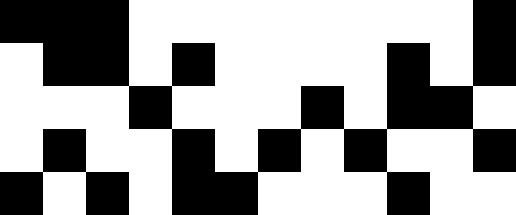[["black", "black", "black", "white", "white", "white", "white", "white", "white", "white", "white", "black"], ["white", "black", "black", "white", "black", "white", "white", "white", "white", "black", "white", "black"], ["white", "white", "white", "black", "white", "white", "white", "black", "white", "black", "black", "white"], ["white", "black", "white", "white", "black", "white", "black", "white", "black", "white", "white", "black"], ["black", "white", "black", "white", "black", "black", "white", "white", "white", "black", "white", "white"]]